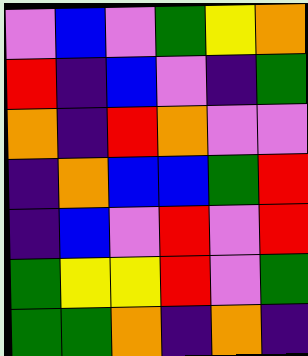[["violet", "blue", "violet", "green", "yellow", "orange"], ["red", "indigo", "blue", "violet", "indigo", "green"], ["orange", "indigo", "red", "orange", "violet", "violet"], ["indigo", "orange", "blue", "blue", "green", "red"], ["indigo", "blue", "violet", "red", "violet", "red"], ["green", "yellow", "yellow", "red", "violet", "green"], ["green", "green", "orange", "indigo", "orange", "indigo"]]